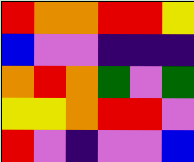[["red", "orange", "orange", "red", "red", "yellow"], ["blue", "violet", "violet", "indigo", "indigo", "indigo"], ["orange", "red", "orange", "green", "violet", "green"], ["yellow", "yellow", "orange", "red", "red", "violet"], ["red", "violet", "indigo", "violet", "violet", "blue"]]